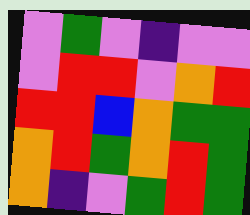[["violet", "green", "violet", "indigo", "violet", "violet"], ["violet", "red", "red", "violet", "orange", "red"], ["red", "red", "blue", "orange", "green", "green"], ["orange", "red", "green", "orange", "red", "green"], ["orange", "indigo", "violet", "green", "red", "green"]]